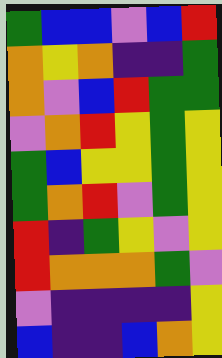[["green", "blue", "blue", "violet", "blue", "red"], ["orange", "yellow", "orange", "indigo", "indigo", "green"], ["orange", "violet", "blue", "red", "green", "green"], ["violet", "orange", "red", "yellow", "green", "yellow"], ["green", "blue", "yellow", "yellow", "green", "yellow"], ["green", "orange", "red", "violet", "green", "yellow"], ["red", "indigo", "green", "yellow", "violet", "yellow"], ["red", "orange", "orange", "orange", "green", "violet"], ["violet", "indigo", "indigo", "indigo", "indigo", "yellow"], ["blue", "indigo", "indigo", "blue", "orange", "yellow"]]